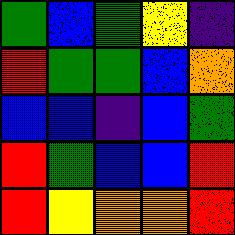[["green", "blue", "green", "yellow", "indigo"], ["red", "green", "green", "blue", "orange"], ["blue", "blue", "indigo", "blue", "green"], ["red", "green", "blue", "blue", "red"], ["red", "yellow", "orange", "orange", "red"]]